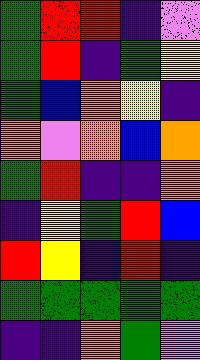[["green", "red", "red", "indigo", "violet"], ["green", "red", "indigo", "green", "yellow"], ["green", "blue", "orange", "yellow", "indigo"], ["orange", "violet", "orange", "blue", "orange"], ["green", "red", "indigo", "indigo", "orange"], ["indigo", "yellow", "green", "red", "blue"], ["red", "yellow", "indigo", "red", "indigo"], ["green", "green", "green", "green", "green"], ["indigo", "indigo", "orange", "green", "violet"]]